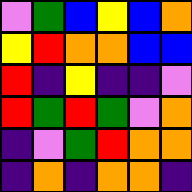[["violet", "green", "blue", "yellow", "blue", "orange"], ["yellow", "red", "orange", "orange", "blue", "blue"], ["red", "indigo", "yellow", "indigo", "indigo", "violet"], ["red", "green", "red", "green", "violet", "orange"], ["indigo", "violet", "green", "red", "orange", "orange"], ["indigo", "orange", "indigo", "orange", "orange", "indigo"]]